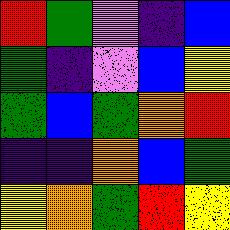[["red", "green", "violet", "indigo", "blue"], ["green", "indigo", "violet", "blue", "yellow"], ["green", "blue", "green", "orange", "red"], ["indigo", "indigo", "orange", "blue", "green"], ["yellow", "orange", "green", "red", "yellow"]]